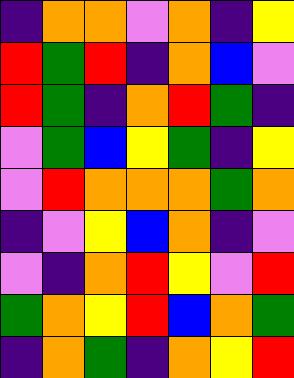[["indigo", "orange", "orange", "violet", "orange", "indigo", "yellow"], ["red", "green", "red", "indigo", "orange", "blue", "violet"], ["red", "green", "indigo", "orange", "red", "green", "indigo"], ["violet", "green", "blue", "yellow", "green", "indigo", "yellow"], ["violet", "red", "orange", "orange", "orange", "green", "orange"], ["indigo", "violet", "yellow", "blue", "orange", "indigo", "violet"], ["violet", "indigo", "orange", "red", "yellow", "violet", "red"], ["green", "orange", "yellow", "red", "blue", "orange", "green"], ["indigo", "orange", "green", "indigo", "orange", "yellow", "red"]]